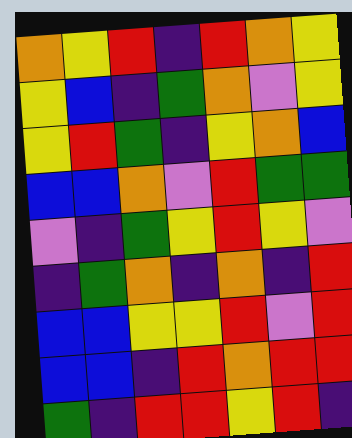[["orange", "yellow", "red", "indigo", "red", "orange", "yellow"], ["yellow", "blue", "indigo", "green", "orange", "violet", "yellow"], ["yellow", "red", "green", "indigo", "yellow", "orange", "blue"], ["blue", "blue", "orange", "violet", "red", "green", "green"], ["violet", "indigo", "green", "yellow", "red", "yellow", "violet"], ["indigo", "green", "orange", "indigo", "orange", "indigo", "red"], ["blue", "blue", "yellow", "yellow", "red", "violet", "red"], ["blue", "blue", "indigo", "red", "orange", "red", "red"], ["green", "indigo", "red", "red", "yellow", "red", "indigo"]]